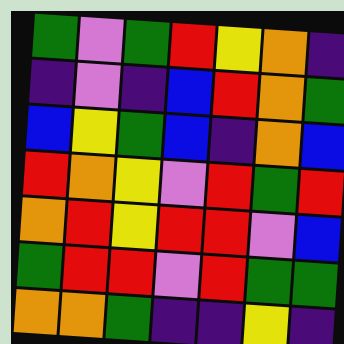[["green", "violet", "green", "red", "yellow", "orange", "indigo"], ["indigo", "violet", "indigo", "blue", "red", "orange", "green"], ["blue", "yellow", "green", "blue", "indigo", "orange", "blue"], ["red", "orange", "yellow", "violet", "red", "green", "red"], ["orange", "red", "yellow", "red", "red", "violet", "blue"], ["green", "red", "red", "violet", "red", "green", "green"], ["orange", "orange", "green", "indigo", "indigo", "yellow", "indigo"]]